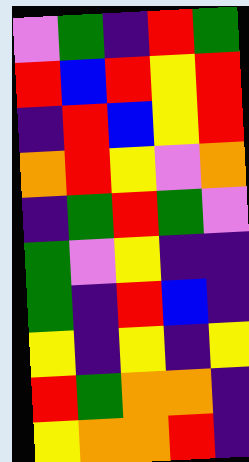[["violet", "green", "indigo", "red", "green"], ["red", "blue", "red", "yellow", "red"], ["indigo", "red", "blue", "yellow", "red"], ["orange", "red", "yellow", "violet", "orange"], ["indigo", "green", "red", "green", "violet"], ["green", "violet", "yellow", "indigo", "indigo"], ["green", "indigo", "red", "blue", "indigo"], ["yellow", "indigo", "yellow", "indigo", "yellow"], ["red", "green", "orange", "orange", "indigo"], ["yellow", "orange", "orange", "red", "indigo"]]